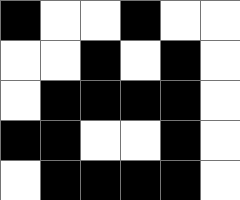[["black", "white", "white", "black", "white", "white"], ["white", "white", "black", "white", "black", "white"], ["white", "black", "black", "black", "black", "white"], ["black", "black", "white", "white", "black", "white"], ["white", "black", "black", "black", "black", "white"]]